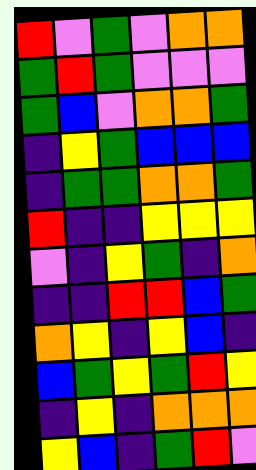[["red", "violet", "green", "violet", "orange", "orange"], ["green", "red", "green", "violet", "violet", "violet"], ["green", "blue", "violet", "orange", "orange", "green"], ["indigo", "yellow", "green", "blue", "blue", "blue"], ["indigo", "green", "green", "orange", "orange", "green"], ["red", "indigo", "indigo", "yellow", "yellow", "yellow"], ["violet", "indigo", "yellow", "green", "indigo", "orange"], ["indigo", "indigo", "red", "red", "blue", "green"], ["orange", "yellow", "indigo", "yellow", "blue", "indigo"], ["blue", "green", "yellow", "green", "red", "yellow"], ["indigo", "yellow", "indigo", "orange", "orange", "orange"], ["yellow", "blue", "indigo", "green", "red", "violet"]]